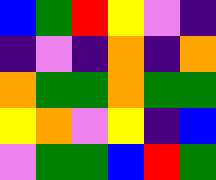[["blue", "green", "red", "yellow", "violet", "indigo"], ["indigo", "violet", "indigo", "orange", "indigo", "orange"], ["orange", "green", "green", "orange", "green", "green"], ["yellow", "orange", "violet", "yellow", "indigo", "blue"], ["violet", "green", "green", "blue", "red", "green"]]